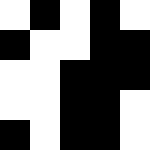[["white", "black", "white", "black", "white"], ["black", "white", "white", "black", "black"], ["white", "white", "black", "black", "black"], ["white", "white", "black", "black", "white"], ["black", "white", "black", "black", "white"]]